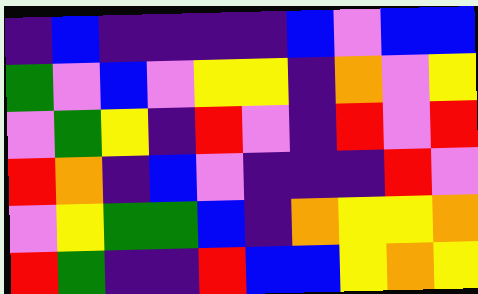[["indigo", "blue", "indigo", "indigo", "indigo", "indigo", "blue", "violet", "blue", "blue"], ["green", "violet", "blue", "violet", "yellow", "yellow", "indigo", "orange", "violet", "yellow"], ["violet", "green", "yellow", "indigo", "red", "violet", "indigo", "red", "violet", "red"], ["red", "orange", "indigo", "blue", "violet", "indigo", "indigo", "indigo", "red", "violet"], ["violet", "yellow", "green", "green", "blue", "indigo", "orange", "yellow", "yellow", "orange"], ["red", "green", "indigo", "indigo", "red", "blue", "blue", "yellow", "orange", "yellow"]]